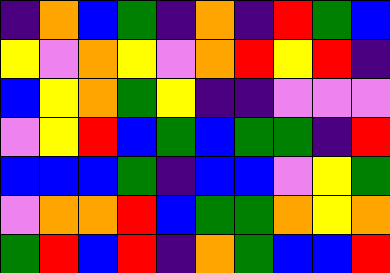[["indigo", "orange", "blue", "green", "indigo", "orange", "indigo", "red", "green", "blue"], ["yellow", "violet", "orange", "yellow", "violet", "orange", "red", "yellow", "red", "indigo"], ["blue", "yellow", "orange", "green", "yellow", "indigo", "indigo", "violet", "violet", "violet"], ["violet", "yellow", "red", "blue", "green", "blue", "green", "green", "indigo", "red"], ["blue", "blue", "blue", "green", "indigo", "blue", "blue", "violet", "yellow", "green"], ["violet", "orange", "orange", "red", "blue", "green", "green", "orange", "yellow", "orange"], ["green", "red", "blue", "red", "indigo", "orange", "green", "blue", "blue", "red"]]